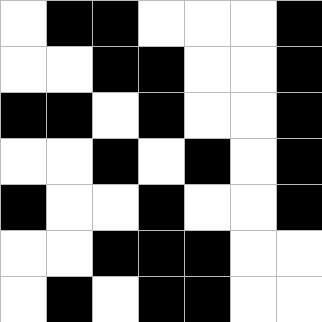[["white", "black", "black", "white", "white", "white", "black"], ["white", "white", "black", "black", "white", "white", "black"], ["black", "black", "white", "black", "white", "white", "black"], ["white", "white", "black", "white", "black", "white", "black"], ["black", "white", "white", "black", "white", "white", "black"], ["white", "white", "black", "black", "black", "white", "white"], ["white", "black", "white", "black", "black", "white", "white"]]